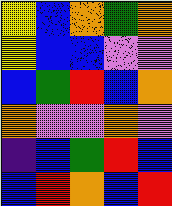[["yellow", "blue", "orange", "green", "orange"], ["yellow", "blue", "blue", "violet", "violet"], ["blue", "green", "red", "blue", "orange"], ["orange", "violet", "violet", "orange", "violet"], ["indigo", "blue", "green", "red", "blue"], ["blue", "red", "orange", "blue", "red"]]